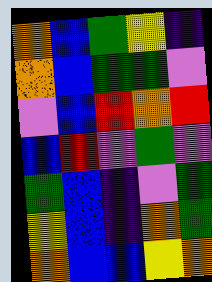[["orange", "blue", "green", "yellow", "indigo"], ["orange", "blue", "green", "green", "violet"], ["violet", "blue", "red", "orange", "red"], ["blue", "red", "violet", "green", "violet"], ["green", "blue", "indigo", "violet", "green"], ["yellow", "blue", "indigo", "orange", "green"], ["orange", "blue", "blue", "yellow", "orange"]]